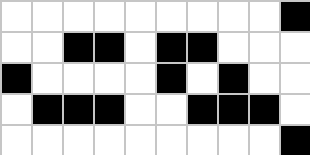[["white", "white", "white", "white", "white", "white", "white", "white", "white", "black"], ["white", "white", "black", "black", "white", "black", "black", "white", "white", "white"], ["black", "white", "white", "white", "white", "black", "white", "black", "white", "white"], ["white", "black", "black", "black", "white", "white", "black", "black", "black", "white"], ["white", "white", "white", "white", "white", "white", "white", "white", "white", "black"]]